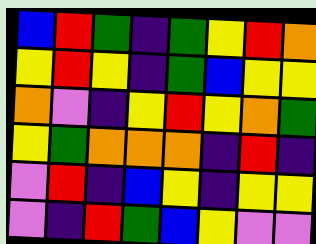[["blue", "red", "green", "indigo", "green", "yellow", "red", "orange"], ["yellow", "red", "yellow", "indigo", "green", "blue", "yellow", "yellow"], ["orange", "violet", "indigo", "yellow", "red", "yellow", "orange", "green"], ["yellow", "green", "orange", "orange", "orange", "indigo", "red", "indigo"], ["violet", "red", "indigo", "blue", "yellow", "indigo", "yellow", "yellow"], ["violet", "indigo", "red", "green", "blue", "yellow", "violet", "violet"]]